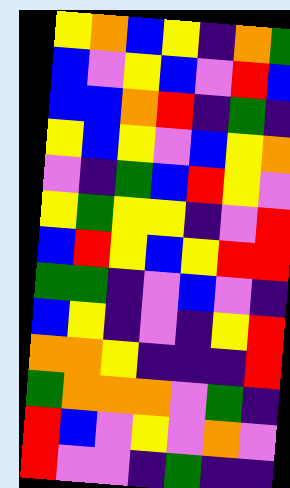[["yellow", "orange", "blue", "yellow", "indigo", "orange", "green"], ["blue", "violet", "yellow", "blue", "violet", "red", "blue"], ["blue", "blue", "orange", "red", "indigo", "green", "indigo"], ["yellow", "blue", "yellow", "violet", "blue", "yellow", "orange"], ["violet", "indigo", "green", "blue", "red", "yellow", "violet"], ["yellow", "green", "yellow", "yellow", "indigo", "violet", "red"], ["blue", "red", "yellow", "blue", "yellow", "red", "red"], ["green", "green", "indigo", "violet", "blue", "violet", "indigo"], ["blue", "yellow", "indigo", "violet", "indigo", "yellow", "red"], ["orange", "orange", "yellow", "indigo", "indigo", "indigo", "red"], ["green", "orange", "orange", "orange", "violet", "green", "indigo"], ["red", "blue", "violet", "yellow", "violet", "orange", "violet"], ["red", "violet", "violet", "indigo", "green", "indigo", "indigo"]]